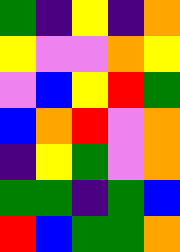[["green", "indigo", "yellow", "indigo", "orange"], ["yellow", "violet", "violet", "orange", "yellow"], ["violet", "blue", "yellow", "red", "green"], ["blue", "orange", "red", "violet", "orange"], ["indigo", "yellow", "green", "violet", "orange"], ["green", "green", "indigo", "green", "blue"], ["red", "blue", "green", "green", "orange"]]